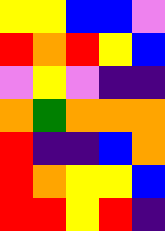[["yellow", "yellow", "blue", "blue", "violet"], ["red", "orange", "red", "yellow", "blue"], ["violet", "yellow", "violet", "indigo", "indigo"], ["orange", "green", "orange", "orange", "orange"], ["red", "indigo", "indigo", "blue", "orange"], ["red", "orange", "yellow", "yellow", "blue"], ["red", "red", "yellow", "red", "indigo"]]